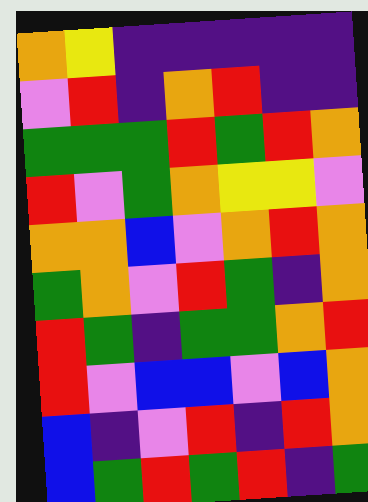[["orange", "yellow", "indigo", "indigo", "indigo", "indigo", "indigo"], ["violet", "red", "indigo", "orange", "red", "indigo", "indigo"], ["green", "green", "green", "red", "green", "red", "orange"], ["red", "violet", "green", "orange", "yellow", "yellow", "violet"], ["orange", "orange", "blue", "violet", "orange", "red", "orange"], ["green", "orange", "violet", "red", "green", "indigo", "orange"], ["red", "green", "indigo", "green", "green", "orange", "red"], ["red", "violet", "blue", "blue", "violet", "blue", "orange"], ["blue", "indigo", "violet", "red", "indigo", "red", "orange"], ["blue", "green", "red", "green", "red", "indigo", "green"]]